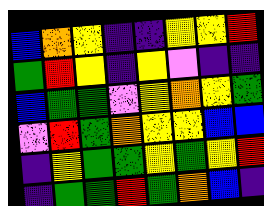[["blue", "orange", "yellow", "indigo", "indigo", "yellow", "yellow", "red"], ["green", "red", "yellow", "indigo", "yellow", "violet", "indigo", "indigo"], ["blue", "green", "green", "violet", "yellow", "orange", "yellow", "green"], ["violet", "red", "green", "orange", "yellow", "yellow", "blue", "blue"], ["indigo", "yellow", "green", "green", "yellow", "green", "yellow", "red"], ["indigo", "green", "green", "red", "green", "orange", "blue", "indigo"]]